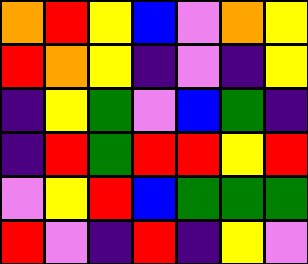[["orange", "red", "yellow", "blue", "violet", "orange", "yellow"], ["red", "orange", "yellow", "indigo", "violet", "indigo", "yellow"], ["indigo", "yellow", "green", "violet", "blue", "green", "indigo"], ["indigo", "red", "green", "red", "red", "yellow", "red"], ["violet", "yellow", "red", "blue", "green", "green", "green"], ["red", "violet", "indigo", "red", "indigo", "yellow", "violet"]]